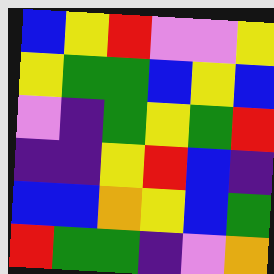[["blue", "yellow", "red", "violet", "violet", "yellow"], ["yellow", "green", "green", "blue", "yellow", "blue"], ["violet", "indigo", "green", "yellow", "green", "red"], ["indigo", "indigo", "yellow", "red", "blue", "indigo"], ["blue", "blue", "orange", "yellow", "blue", "green"], ["red", "green", "green", "indigo", "violet", "orange"]]